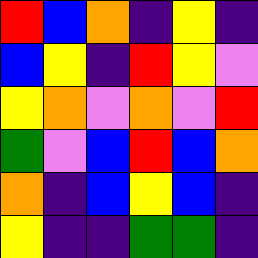[["red", "blue", "orange", "indigo", "yellow", "indigo"], ["blue", "yellow", "indigo", "red", "yellow", "violet"], ["yellow", "orange", "violet", "orange", "violet", "red"], ["green", "violet", "blue", "red", "blue", "orange"], ["orange", "indigo", "blue", "yellow", "blue", "indigo"], ["yellow", "indigo", "indigo", "green", "green", "indigo"]]